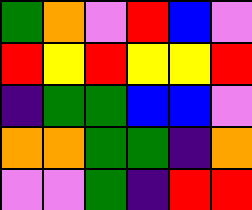[["green", "orange", "violet", "red", "blue", "violet"], ["red", "yellow", "red", "yellow", "yellow", "red"], ["indigo", "green", "green", "blue", "blue", "violet"], ["orange", "orange", "green", "green", "indigo", "orange"], ["violet", "violet", "green", "indigo", "red", "red"]]